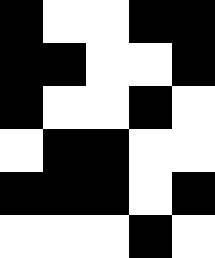[["black", "white", "white", "black", "black"], ["black", "black", "white", "white", "black"], ["black", "white", "white", "black", "white"], ["white", "black", "black", "white", "white"], ["black", "black", "black", "white", "black"], ["white", "white", "white", "black", "white"]]